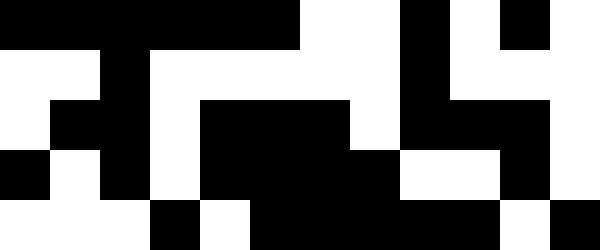[["black", "black", "black", "black", "black", "black", "white", "white", "black", "white", "black", "white"], ["white", "white", "black", "white", "white", "white", "white", "white", "black", "white", "white", "white"], ["white", "black", "black", "white", "black", "black", "black", "white", "black", "black", "black", "white"], ["black", "white", "black", "white", "black", "black", "black", "black", "white", "white", "black", "white"], ["white", "white", "white", "black", "white", "black", "black", "black", "black", "black", "white", "black"]]